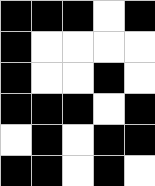[["black", "black", "black", "white", "black"], ["black", "white", "white", "white", "white"], ["black", "white", "white", "black", "white"], ["black", "black", "black", "white", "black"], ["white", "black", "white", "black", "black"], ["black", "black", "white", "black", "white"]]